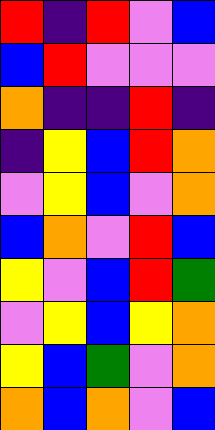[["red", "indigo", "red", "violet", "blue"], ["blue", "red", "violet", "violet", "violet"], ["orange", "indigo", "indigo", "red", "indigo"], ["indigo", "yellow", "blue", "red", "orange"], ["violet", "yellow", "blue", "violet", "orange"], ["blue", "orange", "violet", "red", "blue"], ["yellow", "violet", "blue", "red", "green"], ["violet", "yellow", "blue", "yellow", "orange"], ["yellow", "blue", "green", "violet", "orange"], ["orange", "blue", "orange", "violet", "blue"]]